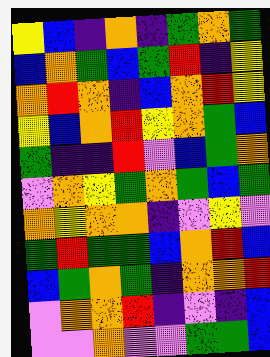[["yellow", "blue", "indigo", "orange", "indigo", "green", "orange", "green"], ["blue", "orange", "green", "blue", "green", "red", "indigo", "yellow"], ["orange", "red", "orange", "indigo", "blue", "orange", "red", "yellow"], ["yellow", "blue", "orange", "red", "yellow", "orange", "green", "blue"], ["green", "indigo", "indigo", "red", "violet", "blue", "green", "orange"], ["violet", "orange", "yellow", "green", "orange", "green", "blue", "green"], ["orange", "yellow", "orange", "orange", "indigo", "violet", "yellow", "violet"], ["green", "red", "green", "green", "blue", "orange", "red", "blue"], ["blue", "green", "orange", "green", "indigo", "orange", "orange", "red"], ["violet", "orange", "orange", "red", "indigo", "violet", "indigo", "blue"], ["violet", "violet", "orange", "violet", "violet", "green", "green", "blue"]]